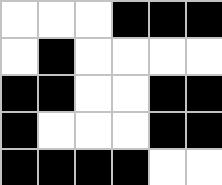[["white", "white", "white", "black", "black", "black"], ["white", "black", "white", "white", "white", "white"], ["black", "black", "white", "white", "black", "black"], ["black", "white", "white", "white", "black", "black"], ["black", "black", "black", "black", "white", "white"]]